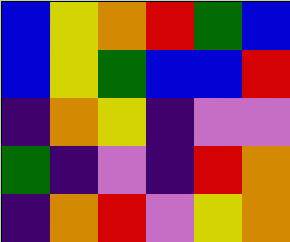[["blue", "yellow", "orange", "red", "green", "blue"], ["blue", "yellow", "green", "blue", "blue", "red"], ["indigo", "orange", "yellow", "indigo", "violet", "violet"], ["green", "indigo", "violet", "indigo", "red", "orange"], ["indigo", "orange", "red", "violet", "yellow", "orange"]]